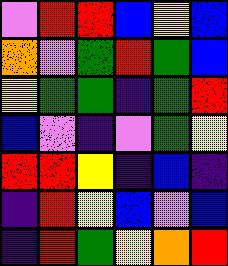[["violet", "red", "red", "blue", "yellow", "blue"], ["orange", "violet", "green", "red", "green", "blue"], ["yellow", "green", "green", "indigo", "green", "red"], ["blue", "violet", "indigo", "violet", "green", "yellow"], ["red", "red", "yellow", "indigo", "blue", "indigo"], ["indigo", "red", "yellow", "blue", "violet", "blue"], ["indigo", "red", "green", "yellow", "orange", "red"]]